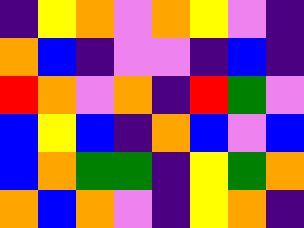[["indigo", "yellow", "orange", "violet", "orange", "yellow", "violet", "indigo"], ["orange", "blue", "indigo", "violet", "violet", "indigo", "blue", "indigo"], ["red", "orange", "violet", "orange", "indigo", "red", "green", "violet"], ["blue", "yellow", "blue", "indigo", "orange", "blue", "violet", "blue"], ["blue", "orange", "green", "green", "indigo", "yellow", "green", "orange"], ["orange", "blue", "orange", "violet", "indigo", "yellow", "orange", "indigo"]]